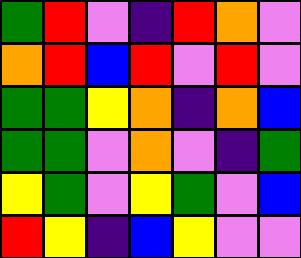[["green", "red", "violet", "indigo", "red", "orange", "violet"], ["orange", "red", "blue", "red", "violet", "red", "violet"], ["green", "green", "yellow", "orange", "indigo", "orange", "blue"], ["green", "green", "violet", "orange", "violet", "indigo", "green"], ["yellow", "green", "violet", "yellow", "green", "violet", "blue"], ["red", "yellow", "indigo", "blue", "yellow", "violet", "violet"]]